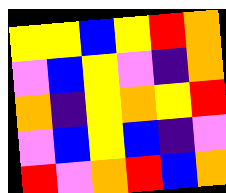[["yellow", "yellow", "blue", "yellow", "red", "orange"], ["violet", "blue", "yellow", "violet", "indigo", "orange"], ["orange", "indigo", "yellow", "orange", "yellow", "red"], ["violet", "blue", "yellow", "blue", "indigo", "violet"], ["red", "violet", "orange", "red", "blue", "orange"]]